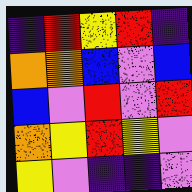[["indigo", "red", "yellow", "red", "indigo"], ["orange", "orange", "blue", "violet", "blue"], ["blue", "violet", "red", "violet", "red"], ["orange", "yellow", "red", "yellow", "violet"], ["yellow", "violet", "indigo", "indigo", "violet"]]